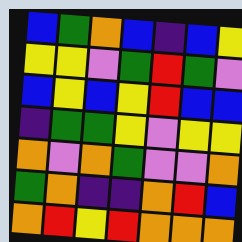[["blue", "green", "orange", "blue", "indigo", "blue", "yellow"], ["yellow", "yellow", "violet", "green", "red", "green", "violet"], ["blue", "yellow", "blue", "yellow", "red", "blue", "blue"], ["indigo", "green", "green", "yellow", "violet", "yellow", "yellow"], ["orange", "violet", "orange", "green", "violet", "violet", "orange"], ["green", "orange", "indigo", "indigo", "orange", "red", "blue"], ["orange", "red", "yellow", "red", "orange", "orange", "orange"]]